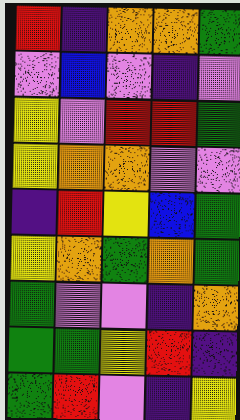[["red", "indigo", "orange", "orange", "green"], ["violet", "blue", "violet", "indigo", "violet"], ["yellow", "violet", "red", "red", "green"], ["yellow", "orange", "orange", "violet", "violet"], ["indigo", "red", "yellow", "blue", "green"], ["yellow", "orange", "green", "orange", "green"], ["green", "violet", "violet", "indigo", "orange"], ["green", "green", "yellow", "red", "indigo"], ["green", "red", "violet", "indigo", "yellow"]]